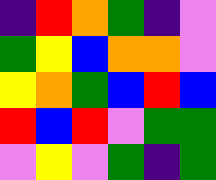[["indigo", "red", "orange", "green", "indigo", "violet"], ["green", "yellow", "blue", "orange", "orange", "violet"], ["yellow", "orange", "green", "blue", "red", "blue"], ["red", "blue", "red", "violet", "green", "green"], ["violet", "yellow", "violet", "green", "indigo", "green"]]